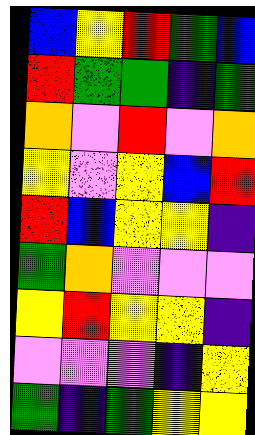[["blue", "yellow", "red", "green", "blue"], ["red", "green", "green", "indigo", "green"], ["orange", "violet", "red", "violet", "orange"], ["yellow", "violet", "yellow", "blue", "red"], ["red", "blue", "yellow", "yellow", "indigo"], ["green", "orange", "violet", "violet", "violet"], ["yellow", "red", "yellow", "yellow", "indigo"], ["violet", "violet", "violet", "indigo", "yellow"], ["green", "indigo", "green", "yellow", "yellow"]]